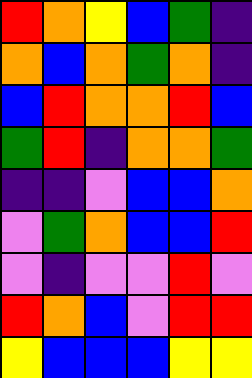[["red", "orange", "yellow", "blue", "green", "indigo"], ["orange", "blue", "orange", "green", "orange", "indigo"], ["blue", "red", "orange", "orange", "red", "blue"], ["green", "red", "indigo", "orange", "orange", "green"], ["indigo", "indigo", "violet", "blue", "blue", "orange"], ["violet", "green", "orange", "blue", "blue", "red"], ["violet", "indigo", "violet", "violet", "red", "violet"], ["red", "orange", "blue", "violet", "red", "red"], ["yellow", "blue", "blue", "blue", "yellow", "yellow"]]